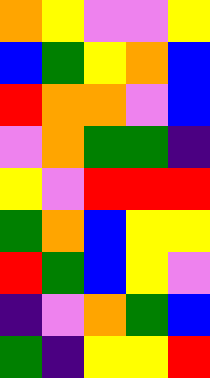[["orange", "yellow", "violet", "violet", "yellow"], ["blue", "green", "yellow", "orange", "blue"], ["red", "orange", "orange", "violet", "blue"], ["violet", "orange", "green", "green", "indigo"], ["yellow", "violet", "red", "red", "red"], ["green", "orange", "blue", "yellow", "yellow"], ["red", "green", "blue", "yellow", "violet"], ["indigo", "violet", "orange", "green", "blue"], ["green", "indigo", "yellow", "yellow", "red"]]